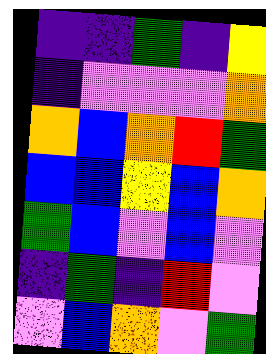[["indigo", "indigo", "green", "indigo", "yellow"], ["indigo", "violet", "violet", "violet", "orange"], ["orange", "blue", "orange", "red", "green"], ["blue", "blue", "yellow", "blue", "orange"], ["green", "blue", "violet", "blue", "violet"], ["indigo", "green", "indigo", "red", "violet"], ["violet", "blue", "orange", "violet", "green"]]